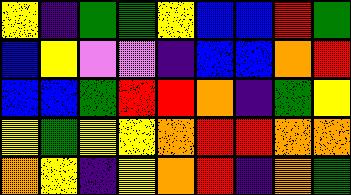[["yellow", "indigo", "green", "green", "yellow", "blue", "blue", "red", "green"], ["blue", "yellow", "violet", "violet", "indigo", "blue", "blue", "orange", "red"], ["blue", "blue", "green", "red", "red", "orange", "indigo", "green", "yellow"], ["yellow", "green", "yellow", "yellow", "orange", "red", "red", "orange", "orange"], ["orange", "yellow", "indigo", "yellow", "orange", "red", "indigo", "orange", "green"]]